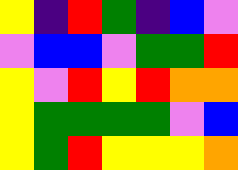[["yellow", "indigo", "red", "green", "indigo", "blue", "violet"], ["violet", "blue", "blue", "violet", "green", "green", "red"], ["yellow", "violet", "red", "yellow", "red", "orange", "orange"], ["yellow", "green", "green", "green", "green", "violet", "blue"], ["yellow", "green", "red", "yellow", "yellow", "yellow", "orange"]]